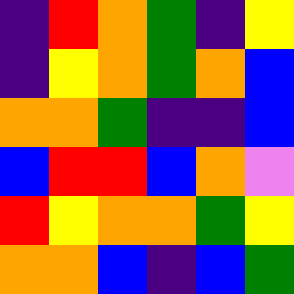[["indigo", "red", "orange", "green", "indigo", "yellow"], ["indigo", "yellow", "orange", "green", "orange", "blue"], ["orange", "orange", "green", "indigo", "indigo", "blue"], ["blue", "red", "red", "blue", "orange", "violet"], ["red", "yellow", "orange", "orange", "green", "yellow"], ["orange", "orange", "blue", "indigo", "blue", "green"]]